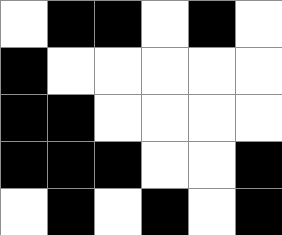[["white", "black", "black", "white", "black", "white"], ["black", "white", "white", "white", "white", "white"], ["black", "black", "white", "white", "white", "white"], ["black", "black", "black", "white", "white", "black"], ["white", "black", "white", "black", "white", "black"]]